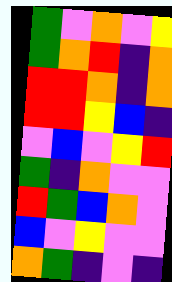[["green", "violet", "orange", "violet", "yellow"], ["green", "orange", "red", "indigo", "orange"], ["red", "red", "orange", "indigo", "orange"], ["red", "red", "yellow", "blue", "indigo"], ["violet", "blue", "violet", "yellow", "red"], ["green", "indigo", "orange", "violet", "violet"], ["red", "green", "blue", "orange", "violet"], ["blue", "violet", "yellow", "violet", "violet"], ["orange", "green", "indigo", "violet", "indigo"]]